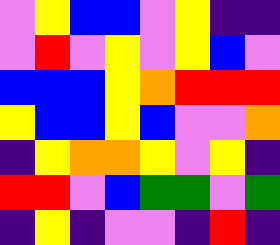[["violet", "yellow", "blue", "blue", "violet", "yellow", "indigo", "indigo"], ["violet", "red", "violet", "yellow", "violet", "yellow", "blue", "violet"], ["blue", "blue", "blue", "yellow", "orange", "red", "red", "red"], ["yellow", "blue", "blue", "yellow", "blue", "violet", "violet", "orange"], ["indigo", "yellow", "orange", "orange", "yellow", "violet", "yellow", "indigo"], ["red", "red", "violet", "blue", "green", "green", "violet", "green"], ["indigo", "yellow", "indigo", "violet", "violet", "indigo", "red", "indigo"]]